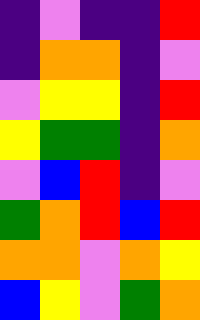[["indigo", "violet", "indigo", "indigo", "red"], ["indigo", "orange", "orange", "indigo", "violet"], ["violet", "yellow", "yellow", "indigo", "red"], ["yellow", "green", "green", "indigo", "orange"], ["violet", "blue", "red", "indigo", "violet"], ["green", "orange", "red", "blue", "red"], ["orange", "orange", "violet", "orange", "yellow"], ["blue", "yellow", "violet", "green", "orange"]]